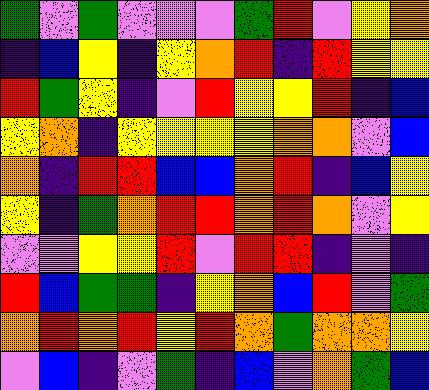[["green", "violet", "green", "violet", "violet", "violet", "green", "red", "violet", "yellow", "orange"], ["indigo", "blue", "yellow", "indigo", "yellow", "orange", "red", "indigo", "red", "yellow", "yellow"], ["red", "green", "yellow", "indigo", "violet", "red", "yellow", "yellow", "red", "indigo", "blue"], ["yellow", "orange", "indigo", "yellow", "yellow", "yellow", "yellow", "orange", "orange", "violet", "blue"], ["orange", "indigo", "red", "red", "blue", "blue", "orange", "red", "indigo", "blue", "yellow"], ["yellow", "indigo", "green", "orange", "red", "red", "orange", "red", "orange", "violet", "yellow"], ["violet", "violet", "yellow", "yellow", "red", "violet", "red", "red", "indigo", "violet", "indigo"], ["red", "blue", "green", "green", "indigo", "yellow", "orange", "blue", "red", "violet", "green"], ["orange", "red", "orange", "red", "yellow", "red", "orange", "green", "orange", "orange", "yellow"], ["violet", "blue", "indigo", "violet", "green", "indigo", "blue", "violet", "orange", "green", "blue"]]